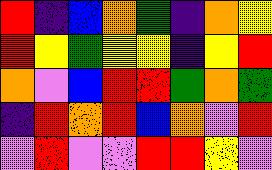[["red", "indigo", "blue", "orange", "green", "indigo", "orange", "yellow"], ["red", "yellow", "green", "yellow", "yellow", "indigo", "yellow", "red"], ["orange", "violet", "blue", "red", "red", "green", "orange", "green"], ["indigo", "red", "orange", "red", "blue", "orange", "violet", "red"], ["violet", "red", "violet", "violet", "red", "red", "yellow", "violet"]]